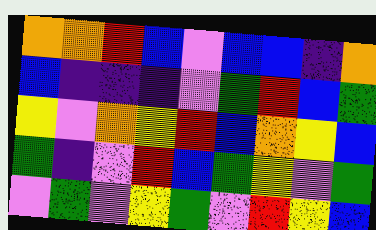[["orange", "orange", "red", "blue", "violet", "blue", "blue", "indigo", "orange"], ["blue", "indigo", "indigo", "indigo", "violet", "green", "red", "blue", "green"], ["yellow", "violet", "orange", "yellow", "red", "blue", "orange", "yellow", "blue"], ["green", "indigo", "violet", "red", "blue", "green", "yellow", "violet", "green"], ["violet", "green", "violet", "yellow", "green", "violet", "red", "yellow", "blue"]]